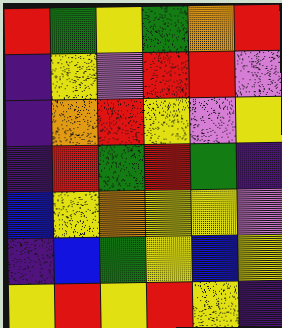[["red", "green", "yellow", "green", "orange", "red"], ["indigo", "yellow", "violet", "red", "red", "violet"], ["indigo", "orange", "red", "yellow", "violet", "yellow"], ["indigo", "red", "green", "red", "green", "indigo"], ["blue", "yellow", "orange", "yellow", "yellow", "violet"], ["indigo", "blue", "green", "yellow", "blue", "yellow"], ["yellow", "red", "yellow", "red", "yellow", "indigo"]]